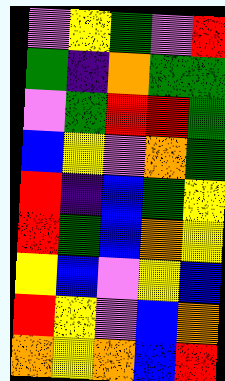[["violet", "yellow", "green", "violet", "red"], ["green", "indigo", "orange", "green", "green"], ["violet", "green", "red", "red", "green"], ["blue", "yellow", "violet", "orange", "green"], ["red", "indigo", "blue", "green", "yellow"], ["red", "green", "blue", "orange", "yellow"], ["yellow", "blue", "violet", "yellow", "blue"], ["red", "yellow", "violet", "blue", "orange"], ["orange", "yellow", "orange", "blue", "red"]]